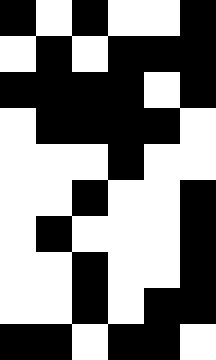[["black", "white", "black", "white", "white", "black"], ["white", "black", "white", "black", "black", "black"], ["black", "black", "black", "black", "white", "black"], ["white", "black", "black", "black", "black", "white"], ["white", "white", "white", "black", "white", "white"], ["white", "white", "black", "white", "white", "black"], ["white", "black", "white", "white", "white", "black"], ["white", "white", "black", "white", "white", "black"], ["white", "white", "black", "white", "black", "black"], ["black", "black", "white", "black", "black", "white"]]